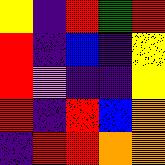[["yellow", "indigo", "red", "green", "red"], ["red", "indigo", "blue", "indigo", "yellow"], ["red", "violet", "indigo", "indigo", "yellow"], ["red", "indigo", "red", "blue", "orange"], ["indigo", "red", "red", "orange", "orange"]]